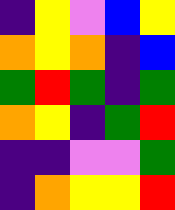[["indigo", "yellow", "violet", "blue", "yellow"], ["orange", "yellow", "orange", "indigo", "blue"], ["green", "red", "green", "indigo", "green"], ["orange", "yellow", "indigo", "green", "red"], ["indigo", "indigo", "violet", "violet", "green"], ["indigo", "orange", "yellow", "yellow", "red"]]